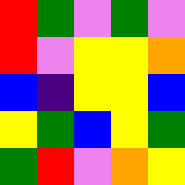[["red", "green", "violet", "green", "violet"], ["red", "violet", "yellow", "yellow", "orange"], ["blue", "indigo", "yellow", "yellow", "blue"], ["yellow", "green", "blue", "yellow", "green"], ["green", "red", "violet", "orange", "yellow"]]